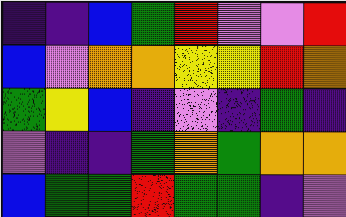[["indigo", "indigo", "blue", "green", "red", "violet", "violet", "red"], ["blue", "violet", "orange", "orange", "yellow", "yellow", "red", "orange"], ["green", "yellow", "blue", "indigo", "violet", "indigo", "green", "indigo"], ["violet", "indigo", "indigo", "green", "orange", "green", "orange", "orange"], ["blue", "green", "green", "red", "green", "green", "indigo", "violet"]]